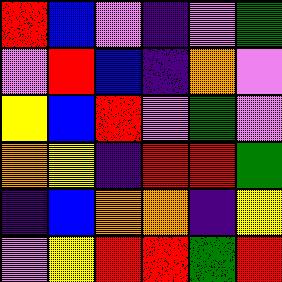[["red", "blue", "violet", "indigo", "violet", "green"], ["violet", "red", "blue", "indigo", "orange", "violet"], ["yellow", "blue", "red", "violet", "green", "violet"], ["orange", "yellow", "indigo", "red", "red", "green"], ["indigo", "blue", "orange", "orange", "indigo", "yellow"], ["violet", "yellow", "red", "red", "green", "red"]]